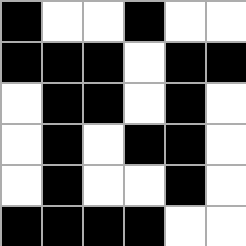[["black", "white", "white", "black", "white", "white"], ["black", "black", "black", "white", "black", "black"], ["white", "black", "black", "white", "black", "white"], ["white", "black", "white", "black", "black", "white"], ["white", "black", "white", "white", "black", "white"], ["black", "black", "black", "black", "white", "white"]]